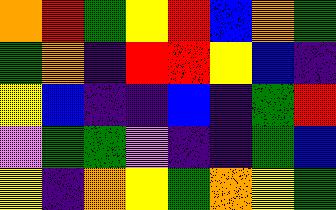[["orange", "red", "green", "yellow", "red", "blue", "orange", "green"], ["green", "orange", "indigo", "red", "red", "yellow", "blue", "indigo"], ["yellow", "blue", "indigo", "indigo", "blue", "indigo", "green", "red"], ["violet", "green", "green", "violet", "indigo", "indigo", "green", "blue"], ["yellow", "indigo", "orange", "yellow", "green", "orange", "yellow", "green"]]